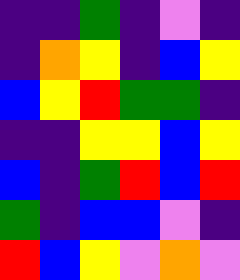[["indigo", "indigo", "green", "indigo", "violet", "indigo"], ["indigo", "orange", "yellow", "indigo", "blue", "yellow"], ["blue", "yellow", "red", "green", "green", "indigo"], ["indigo", "indigo", "yellow", "yellow", "blue", "yellow"], ["blue", "indigo", "green", "red", "blue", "red"], ["green", "indigo", "blue", "blue", "violet", "indigo"], ["red", "blue", "yellow", "violet", "orange", "violet"]]